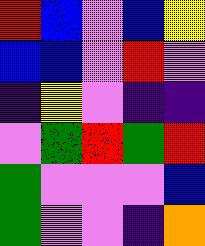[["red", "blue", "violet", "blue", "yellow"], ["blue", "blue", "violet", "red", "violet"], ["indigo", "yellow", "violet", "indigo", "indigo"], ["violet", "green", "red", "green", "red"], ["green", "violet", "violet", "violet", "blue"], ["green", "violet", "violet", "indigo", "orange"]]